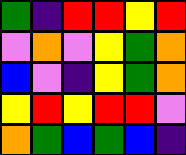[["green", "indigo", "red", "red", "yellow", "red"], ["violet", "orange", "violet", "yellow", "green", "orange"], ["blue", "violet", "indigo", "yellow", "green", "orange"], ["yellow", "red", "yellow", "red", "red", "violet"], ["orange", "green", "blue", "green", "blue", "indigo"]]